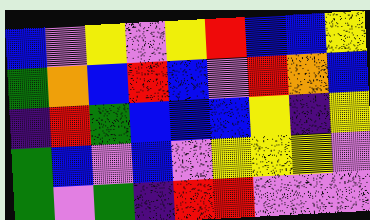[["blue", "violet", "yellow", "violet", "yellow", "red", "blue", "blue", "yellow"], ["green", "orange", "blue", "red", "blue", "violet", "red", "orange", "blue"], ["indigo", "red", "green", "blue", "blue", "blue", "yellow", "indigo", "yellow"], ["green", "blue", "violet", "blue", "violet", "yellow", "yellow", "yellow", "violet"], ["green", "violet", "green", "indigo", "red", "red", "violet", "violet", "violet"]]